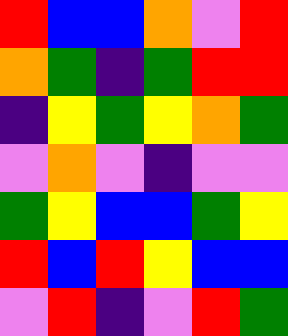[["red", "blue", "blue", "orange", "violet", "red"], ["orange", "green", "indigo", "green", "red", "red"], ["indigo", "yellow", "green", "yellow", "orange", "green"], ["violet", "orange", "violet", "indigo", "violet", "violet"], ["green", "yellow", "blue", "blue", "green", "yellow"], ["red", "blue", "red", "yellow", "blue", "blue"], ["violet", "red", "indigo", "violet", "red", "green"]]